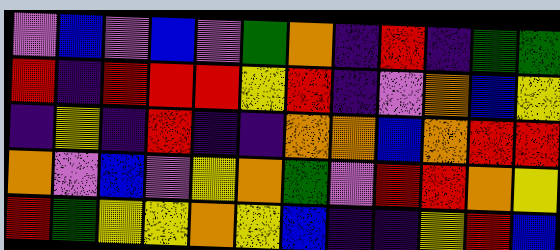[["violet", "blue", "violet", "blue", "violet", "green", "orange", "indigo", "red", "indigo", "green", "green"], ["red", "indigo", "red", "red", "red", "yellow", "red", "indigo", "violet", "orange", "blue", "yellow"], ["indigo", "yellow", "indigo", "red", "indigo", "indigo", "orange", "orange", "blue", "orange", "red", "red"], ["orange", "violet", "blue", "violet", "yellow", "orange", "green", "violet", "red", "red", "orange", "yellow"], ["red", "green", "yellow", "yellow", "orange", "yellow", "blue", "indigo", "indigo", "yellow", "red", "blue"]]